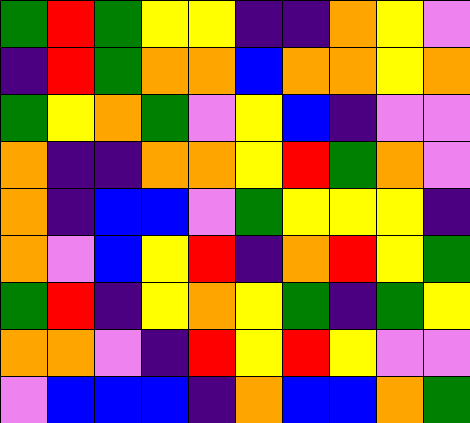[["green", "red", "green", "yellow", "yellow", "indigo", "indigo", "orange", "yellow", "violet"], ["indigo", "red", "green", "orange", "orange", "blue", "orange", "orange", "yellow", "orange"], ["green", "yellow", "orange", "green", "violet", "yellow", "blue", "indigo", "violet", "violet"], ["orange", "indigo", "indigo", "orange", "orange", "yellow", "red", "green", "orange", "violet"], ["orange", "indigo", "blue", "blue", "violet", "green", "yellow", "yellow", "yellow", "indigo"], ["orange", "violet", "blue", "yellow", "red", "indigo", "orange", "red", "yellow", "green"], ["green", "red", "indigo", "yellow", "orange", "yellow", "green", "indigo", "green", "yellow"], ["orange", "orange", "violet", "indigo", "red", "yellow", "red", "yellow", "violet", "violet"], ["violet", "blue", "blue", "blue", "indigo", "orange", "blue", "blue", "orange", "green"]]